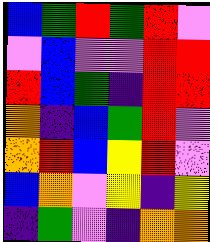[["blue", "green", "red", "green", "red", "violet"], ["violet", "blue", "violet", "violet", "red", "red"], ["red", "blue", "green", "indigo", "red", "red"], ["orange", "indigo", "blue", "green", "red", "violet"], ["orange", "red", "blue", "yellow", "red", "violet"], ["blue", "orange", "violet", "yellow", "indigo", "yellow"], ["indigo", "green", "violet", "indigo", "orange", "orange"]]